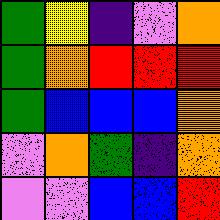[["green", "yellow", "indigo", "violet", "orange"], ["green", "orange", "red", "red", "red"], ["green", "blue", "blue", "blue", "orange"], ["violet", "orange", "green", "indigo", "orange"], ["violet", "violet", "blue", "blue", "red"]]